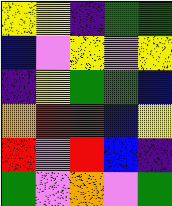[["yellow", "yellow", "indigo", "green", "green"], ["blue", "violet", "yellow", "violet", "yellow"], ["indigo", "yellow", "green", "green", "blue"], ["orange", "red", "red", "blue", "yellow"], ["red", "violet", "red", "blue", "indigo"], ["green", "violet", "orange", "violet", "green"]]